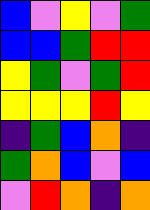[["blue", "violet", "yellow", "violet", "green"], ["blue", "blue", "green", "red", "red"], ["yellow", "green", "violet", "green", "red"], ["yellow", "yellow", "yellow", "red", "yellow"], ["indigo", "green", "blue", "orange", "indigo"], ["green", "orange", "blue", "violet", "blue"], ["violet", "red", "orange", "indigo", "orange"]]